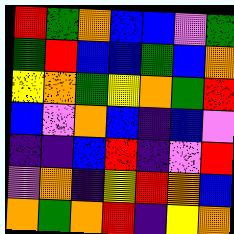[["red", "green", "orange", "blue", "blue", "violet", "green"], ["green", "red", "blue", "blue", "green", "blue", "orange"], ["yellow", "orange", "green", "yellow", "orange", "green", "red"], ["blue", "violet", "orange", "blue", "indigo", "blue", "violet"], ["indigo", "indigo", "blue", "red", "indigo", "violet", "red"], ["violet", "orange", "indigo", "yellow", "red", "orange", "blue"], ["orange", "green", "orange", "red", "indigo", "yellow", "orange"]]